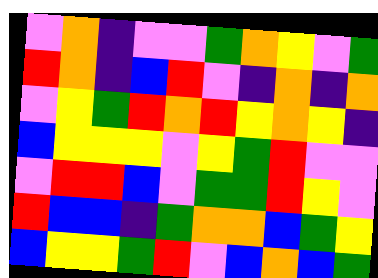[["violet", "orange", "indigo", "violet", "violet", "green", "orange", "yellow", "violet", "green"], ["red", "orange", "indigo", "blue", "red", "violet", "indigo", "orange", "indigo", "orange"], ["violet", "yellow", "green", "red", "orange", "red", "yellow", "orange", "yellow", "indigo"], ["blue", "yellow", "yellow", "yellow", "violet", "yellow", "green", "red", "violet", "violet"], ["violet", "red", "red", "blue", "violet", "green", "green", "red", "yellow", "violet"], ["red", "blue", "blue", "indigo", "green", "orange", "orange", "blue", "green", "yellow"], ["blue", "yellow", "yellow", "green", "red", "violet", "blue", "orange", "blue", "green"]]